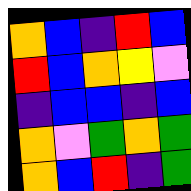[["orange", "blue", "indigo", "red", "blue"], ["red", "blue", "orange", "yellow", "violet"], ["indigo", "blue", "blue", "indigo", "blue"], ["orange", "violet", "green", "orange", "green"], ["orange", "blue", "red", "indigo", "green"]]